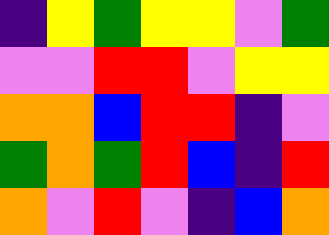[["indigo", "yellow", "green", "yellow", "yellow", "violet", "green"], ["violet", "violet", "red", "red", "violet", "yellow", "yellow"], ["orange", "orange", "blue", "red", "red", "indigo", "violet"], ["green", "orange", "green", "red", "blue", "indigo", "red"], ["orange", "violet", "red", "violet", "indigo", "blue", "orange"]]